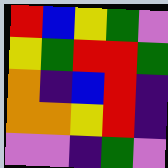[["red", "blue", "yellow", "green", "violet"], ["yellow", "green", "red", "red", "green"], ["orange", "indigo", "blue", "red", "indigo"], ["orange", "orange", "yellow", "red", "indigo"], ["violet", "violet", "indigo", "green", "violet"]]